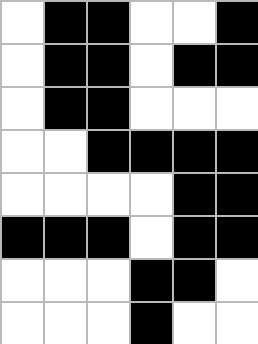[["white", "black", "black", "white", "white", "black"], ["white", "black", "black", "white", "black", "black"], ["white", "black", "black", "white", "white", "white"], ["white", "white", "black", "black", "black", "black"], ["white", "white", "white", "white", "black", "black"], ["black", "black", "black", "white", "black", "black"], ["white", "white", "white", "black", "black", "white"], ["white", "white", "white", "black", "white", "white"]]